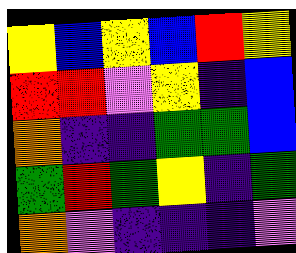[["yellow", "blue", "yellow", "blue", "red", "yellow"], ["red", "red", "violet", "yellow", "indigo", "blue"], ["orange", "indigo", "indigo", "green", "green", "blue"], ["green", "red", "green", "yellow", "indigo", "green"], ["orange", "violet", "indigo", "indigo", "indigo", "violet"]]